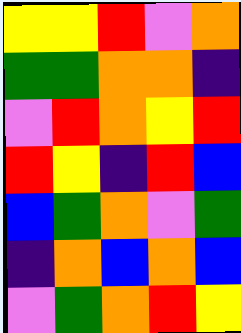[["yellow", "yellow", "red", "violet", "orange"], ["green", "green", "orange", "orange", "indigo"], ["violet", "red", "orange", "yellow", "red"], ["red", "yellow", "indigo", "red", "blue"], ["blue", "green", "orange", "violet", "green"], ["indigo", "orange", "blue", "orange", "blue"], ["violet", "green", "orange", "red", "yellow"]]